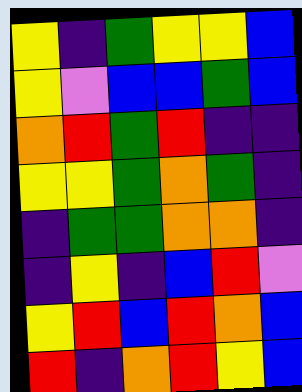[["yellow", "indigo", "green", "yellow", "yellow", "blue"], ["yellow", "violet", "blue", "blue", "green", "blue"], ["orange", "red", "green", "red", "indigo", "indigo"], ["yellow", "yellow", "green", "orange", "green", "indigo"], ["indigo", "green", "green", "orange", "orange", "indigo"], ["indigo", "yellow", "indigo", "blue", "red", "violet"], ["yellow", "red", "blue", "red", "orange", "blue"], ["red", "indigo", "orange", "red", "yellow", "blue"]]